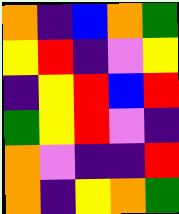[["orange", "indigo", "blue", "orange", "green"], ["yellow", "red", "indigo", "violet", "yellow"], ["indigo", "yellow", "red", "blue", "red"], ["green", "yellow", "red", "violet", "indigo"], ["orange", "violet", "indigo", "indigo", "red"], ["orange", "indigo", "yellow", "orange", "green"]]